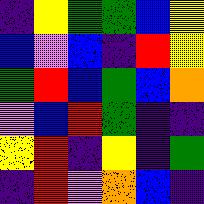[["indigo", "yellow", "green", "green", "blue", "yellow"], ["blue", "violet", "blue", "indigo", "red", "yellow"], ["green", "red", "blue", "green", "blue", "orange"], ["violet", "blue", "red", "green", "indigo", "indigo"], ["yellow", "red", "indigo", "yellow", "indigo", "green"], ["indigo", "red", "violet", "orange", "blue", "indigo"]]